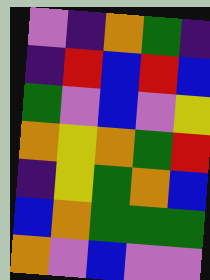[["violet", "indigo", "orange", "green", "indigo"], ["indigo", "red", "blue", "red", "blue"], ["green", "violet", "blue", "violet", "yellow"], ["orange", "yellow", "orange", "green", "red"], ["indigo", "yellow", "green", "orange", "blue"], ["blue", "orange", "green", "green", "green"], ["orange", "violet", "blue", "violet", "violet"]]